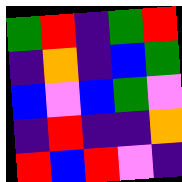[["green", "red", "indigo", "green", "red"], ["indigo", "orange", "indigo", "blue", "green"], ["blue", "violet", "blue", "green", "violet"], ["indigo", "red", "indigo", "indigo", "orange"], ["red", "blue", "red", "violet", "indigo"]]